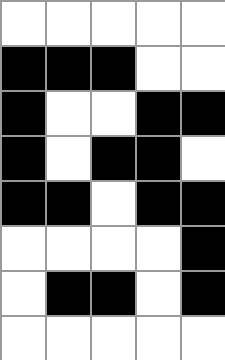[["white", "white", "white", "white", "white"], ["black", "black", "black", "white", "white"], ["black", "white", "white", "black", "black"], ["black", "white", "black", "black", "white"], ["black", "black", "white", "black", "black"], ["white", "white", "white", "white", "black"], ["white", "black", "black", "white", "black"], ["white", "white", "white", "white", "white"]]